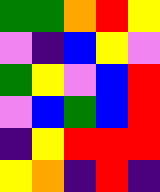[["green", "green", "orange", "red", "yellow"], ["violet", "indigo", "blue", "yellow", "violet"], ["green", "yellow", "violet", "blue", "red"], ["violet", "blue", "green", "blue", "red"], ["indigo", "yellow", "red", "red", "red"], ["yellow", "orange", "indigo", "red", "indigo"]]